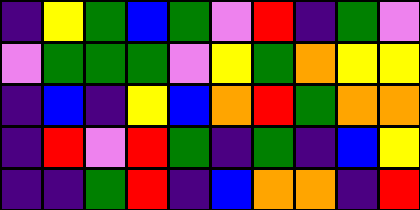[["indigo", "yellow", "green", "blue", "green", "violet", "red", "indigo", "green", "violet"], ["violet", "green", "green", "green", "violet", "yellow", "green", "orange", "yellow", "yellow"], ["indigo", "blue", "indigo", "yellow", "blue", "orange", "red", "green", "orange", "orange"], ["indigo", "red", "violet", "red", "green", "indigo", "green", "indigo", "blue", "yellow"], ["indigo", "indigo", "green", "red", "indigo", "blue", "orange", "orange", "indigo", "red"]]